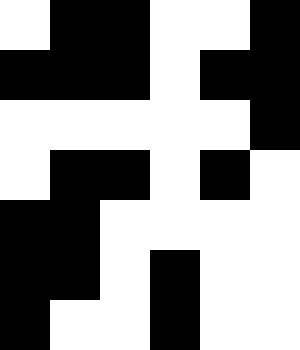[["white", "black", "black", "white", "white", "black"], ["black", "black", "black", "white", "black", "black"], ["white", "white", "white", "white", "white", "black"], ["white", "black", "black", "white", "black", "white"], ["black", "black", "white", "white", "white", "white"], ["black", "black", "white", "black", "white", "white"], ["black", "white", "white", "black", "white", "white"]]